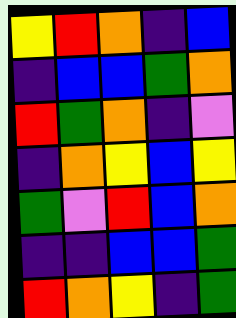[["yellow", "red", "orange", "indigo", "blue"], ["indigo", "blue", "blue", "green", "orange"], ["red", "green", "orange", "indigo", "violet"], ["indigo", "orange", "yellow", "blue", "yellow"], ["green", "violet", "red", "blue", "orange"], ["indigo", "indigo", "blue", "blue", "green"], ["red", "orange", "yellow", "indigo", "green"]]